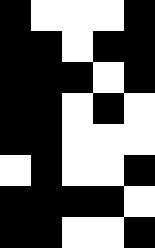[["black", "white", "white", "white", "black"], ["black", "black", "white", "black", "black"], ["black", "black", "black", "white", "black"], ["black", "black", "white", "black", "white"], ["black", "black", "white", "white", "white"], ["white", "black", "white", "white", "black"], ["black", "black", "black", "black", "white"], ["black", "black", "white", "white", "black"]]